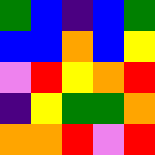[["green", "blue", "indigo", "blue", "green"], ["blue", "blue", "orange", "blue", "yellow"], ["violet", "red", "yellow", "orange", "red"], ["indigo", "yellow", "green", "green", "orange"], ["orange", "orange", "red", "violet", "red"]]